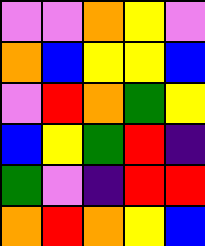[["violet", "violet", "orange", "yellow", "violet"], ["orange", "blue", "yellow", "yellow", "blue"], ["violet", "red", "orange", "green", "yellow"], ["blue", "yellow", "green", "red", "indigo"], ["green", "violet", "indigo", "red", "red"], ["orange", "red", "orange", "yellow", "blue"]]